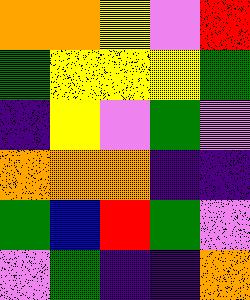[["orange", "orange", "yellow", "violet", "red"], ["green", "yellow", "yellow", "yellow", "green"], ["indigo", "yellow", "violet", "green", "violet"], ["orange", "orange", "orange", "indigo", "indigo"], ["green", "blue", "red", "green", "violet"], ["violet", "green", "indigo", "indigo", "orange"]]